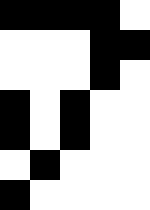[["black", "black", "black", "black", "white"], ["white", "white", "white", "black", "black"], ["white", "white", "white", "black", "white"], ["black", "white", "black", "white", "white"], ["black", "white", "black", "white", "white"], ["white", "black", "white", "white", "white"], ["black", "white", "white", "white", "white"]]